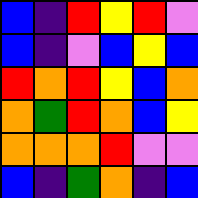[["blue", "indigo", "red", "yellow", "red", "violet"], ["blue", "indigo", "violet", "blue", "yellow", "blue"], ["red", "orange", "red", "yellow", "blue", "orange"], ["orange", "green", "red", "orange", "blue", "yellow"], ["orange", "orange", "orange", "red", "violet", "violet"], ["blue", "indigo", "green", "orange", "indigo", "blue"]]